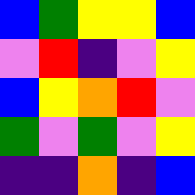[["blue", "green", "yellow", "yellow", "blue"], ["violet", "red", "indigo", "violet", "yellow"], ["blue", "yellow", "orange", "red", "violet"], ["green", "violet", "green", "violet", "yellow"], ["indigo", "indigo", "orange", "indigo", "blue"]]